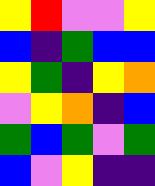[["yellow", "red", "violet", "violet", "yellow"], ["blue", "indigo", "green", "blue", "blue"], ["yellow", "green", "indigo", "yellow", "orange"], ["violet", "yellow", "orange", "indigo", "blue"], ["green", "blue", "green", "violet", "green"], ["blue", "violet", "yellow", "indigo", "indigo"]]